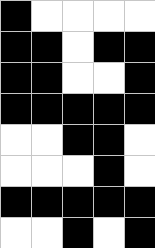[["black", "white", "white", "white", "white"], ["black", "black", "white", "black", "black"], ["black", "black", "white", "white", "black"], ["black", "black", "black", "black", "black"], ["white", "white", "black", "black", "white"], ["white", "white", "white", "black", "white"], ["black", "black", "black", "black", "black"], ["white", "white", "black", "white", "black"]]